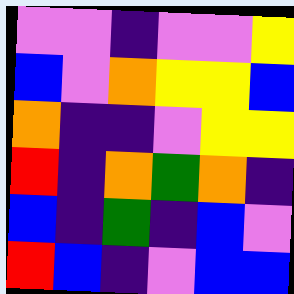[["violet", "violet", "indigo", "violet", "violet", "yellow"], ["blue", "violet", "orange", "yellow", "yellow", "blue"], ["orange", "indigo", "indigo", "violet", "yellow", "yellow"], ["red", "indigo", "orange", "green", "orange", "indigo"], ["blue", "indigo", "green", "indigo", "blue", "violet"], ["red", "blue", "indigo", "violet", "blue", "blue"]]